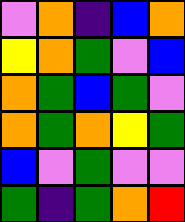[["violet", "orange", "indigo", "blue", "orange"], ["yellow", "orange", "green", "violet", "blue"], ["orange", "green", "blue", "green", "violet"], ["orange", "green", "orange", "yellow", "green"], ["blue", "violet", "green", "violet", "violet"], ["green", "indigo", "green", "orange", "red"]]